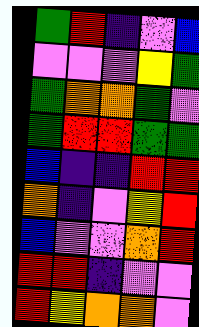[["green", "red", "indigo", "violet", "blue"], ["violet", "violet", "violet", "yellow", "green"], ["green", "orange", "orange", "green", "violet"], ["green", "red", "red", "green", "green"], ["blue", "indigo", "indigo", "red", "red"], ["orange", "indigo", "violet", "yellow", "red"], ["blue", "violet", "violet", "orange", "red"], ["red", "red", "indigo", "violet", "violet"], ["red", "yellow", "orange", "orange", "violet"]]